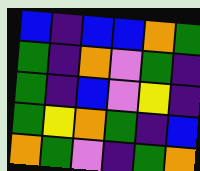[["blue", "indigo", "blue", "blue", "orange", "green"], ["green", "indigo", "orange", "violet", "green", "indigo"], ["green", "indigo", "blue", "violet", "yellow", "indigo"], ["green", "yellow", "orange", "green", "indigo", "blue"], ["orange", "green", "violet", "indigo", "green", "orange"]]